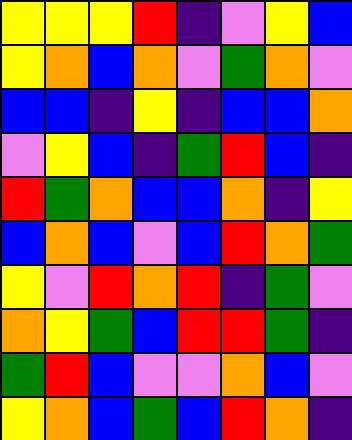[["yellow", "yellow", "yellow", "red", "indigo", "violet", "yellow", "blue"], ["yellow", "orange", "blue", "orange", "violet", "green", "orange", "violet"], ["blue", "blue", "indigo", "yellow", "indigo", "blue", "blue", "orange"], ["violet", "yellow", "blue", "indigo", "green", "red", "blue", "indigo"], ["red", "green", "orange", "blue", "blue", "orange", "indigo", "yellow"], ["blue", "orange", "blue", "violet", "blue", "red", "orange", "green"], ["yellow", "violet", "red", "orange", "red", "indigo", "green", "violet"], ["orange", "yellow", "green", "blue", "red", "red", "green", "indigo"], ["green", "red", "blue", "violet", "violet", "orange", "blue", "violet"], ["yellow", "orange", "blue", "green", "blue", "red", "orange", "indigo"]]